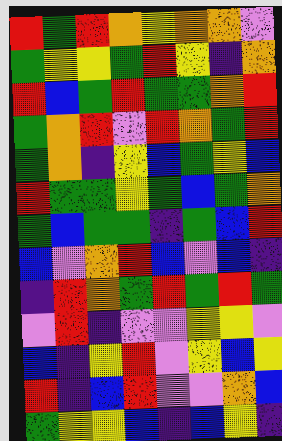[["red", "green", "red", "orange", "yellow", "orange", "orange", "violet"], ["green", "yellow", "yellow", "green", "red", "yellow", "indigo", "orange"], ["red", "blue", "green", "red", "green", "green", "orange", "red"], ["green", "orange", "red", "violet", "red", "orange", "green", "red"], ["green", "orange", "indigo", "yellow", "blue", "green", "yellow", "blue"], ["red", "green", "green", "yellow", "green", "blue", "green", "orange"], ["green", "blue", "green", "green", "indigo", "green", "blue", "red"], ["blue", "violet", "orange", "red", "blue", "violet", "blue", "indigo"], ["indigo", "red", "orange", "green", "red", "green", "red", "green"], ["violet", "red", "indigo", "violet", "violet", "yellow", "yellow", "violet"], ["blue", "indigo", "yellow", "red", "violet", "yellow", "blue", "yellow"], ["red", "indigo", "blue", "red", "violet", "violet", "orange", "blue"], ["green", "yellow", "yellow", "blue", "indigo", "blue", "yellow", "indigo"]]